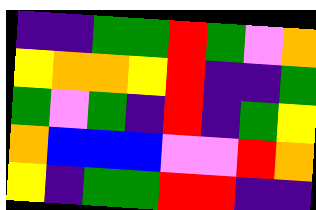[["indigo", "indigo", "green", "green", "red", "green", "violet", "orange"], ["yellow", "orange", "orange", "yellow", "red", "indigo", "indigo", "green"], ["green", "violet", "green", "indigo", "red", "indigo", "green", "yellow"], ["orange", "blue", "blue", "blue", "violet", "violet", "red", "orange"], ["yellow", "indigo", "green", "green", "red", "red", "indigo", "indigo"]]